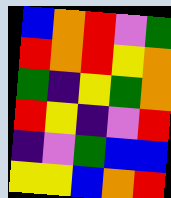[["blue", "orange", "red", "violet", "green"], ["red", "orange", "red", "yellow", "orange"], ["green", "indigo", "yellow", "green", "orange"], ["red", "yellow", "indigo", "violet", "red"], ["indigo", "violet", "green", "blue", "blue"], ["yellow", "yellow", "blue", "orange", "red"]]